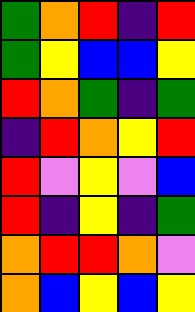[["green", "orange", "red", "indigo", "red"], ["green", "yellow", "blue", "blue", "yellow"], ["red", "orange", "green", "indigo", "green"], ["indigo", "red", "orange", "yellow", "red"], ["red", "violet", "yellow", "violet", "blue"], ["red", "indigo", "yellow", "indigo", "green"], ["orange", "red", "red", "orange", "violet"], ["orange", "blue", "yellow", "blue", "yellow"]]